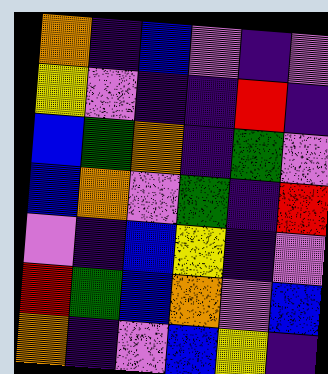[["orange", "indigo", "blue", "violet", "indigo", "violet"], ["yellow", "violet", "indigo", "indigo", "red", "indigo"], ["blue", "green", "orange", "indigo", "green", "violet"], ["blue", "orange", "violet", "green", "indigo", "red"], ["violet", "indigo", "blue", "yellow", "indigo", "violet"], ["red", "green", "blue", "orange", "violet", "blue"], ["orange", "indigo", "violet", "blue", "yellow", "indigo"]]